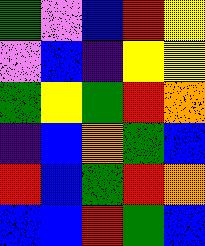[["green", "violet", "blue", "red", "yellow"], ["violet", "blue", "indigo", "yellow", "yellow"], ["green", "yellow", "green", "red", "orange"], ["indigo", "blue", "orange", "green", "blue"], ["red", "blue", "green", "red", "orange"], ["blue", "blue", "red", "green", "blue"]]